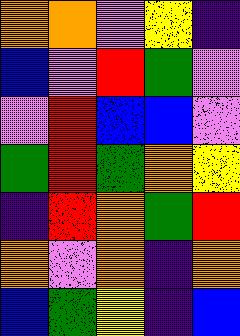[["orange", "orange", "violet", "yellow", "indigo"], ["blue", "violet", "red", "green", "violet"], ["violet", "red", "blue", "blue", "violet"], ["green", "red", "green", "orange", "yellow"], ["indigo", "red", "orange", "green", "red"], ["orange", "violet", "orange", "indigo", "orange"], ["blue", "green", "yellow", "indigo", "blue"]]